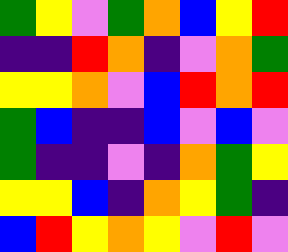[["green", "yellow", "violet", "green", "orange", "blue", "yellow", "red"], ["indigo", "indigo", "red", "orange", "indigo", "violet", "orange", "green"], ["yellow", "yellow", "orange", "violet", "blue", "red", "orange", "red"], ["green", "blue", "indigo", "indigo", "blue", "violet", "blue", "violet"], ["green", "indigo", "indigo", "violet", "indigo", "orange", "green", "yellow"], ["yellow", "yellow", "blue", "indigo", "orange", "yellow", "green", "indigo"], ["blue", "red", "yellow", "orange", "yellow", "violet", "red", "violet"]]